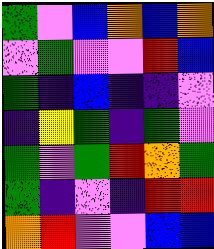[["green", "violet", "blue", "orange", "blue", "orange"], ["violet", "green", "violet", "violet", "red", "blue"], ["green", "indigo", "blue", "indigo", "indigo", "violet"], ["indigo", "yellow", "green", "indigo", "green", "violet"], ["green", "violet", "green", "red", "orange", "green"], ["green", "indigo", "violet", "indigo", "red", "red"], ["orange", "red", "violet", "violet", "blue", "blue"]]